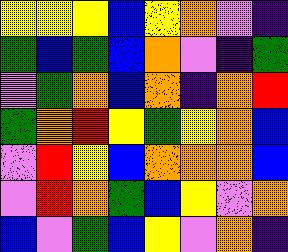[["yellow", "yellow", "yellow", "blue", "yellow", "orange", "violet", "indigo"], ["green", "blue", "green", "blue", "orange", "violet", "indigo", "green"], ["violet", "green", "orange", "blue", "orange", "indigo", "orange", "red"], ["green", "orange", "red", "yellow", "green", "yellow", "orange", "blue"], ["violet", "red", "yellow", "blue", "orange", "orange", "orange", "blue"], ["violet", "red", "orange", "green", "blue", "yellow", "violet", "orange"], ["blue", "violet", "green", "blue", "yellow", "violet", "orange", "indigo"]]